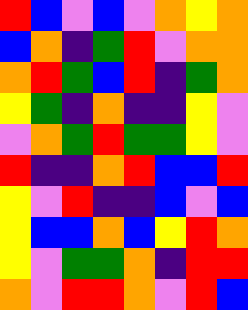[["red", "blue", "violet", "blue", "violet", "orange", "yellow", "orange"], ["blue", "orange", "indigo", "green", "red", "violet", "orange", "orange"], ["orange", "red", "green", "blue", "red", "indigo", "green", "orange"], ["yellow", "green", "indigo", "orange", "indigo", "indigo", "yellow", "violet"], ["violet", "orange", "green", "red", "green", "green", "yellow", "violet"], ["red", "indigo", "indigo", "orange", "red", "blue", "blue", "red"], ["yellow", "violet", "red", "indigo", "indigo", "blue", "violet", "blue"], ["yellow", "blue", "blue", "orange", "blue", "yellow", "red", "orange"], ["yellow", "violet", "green", "green", "orange", "indigo", "red", "red"], ["orange", "violet", "red", "red", "orange", "violet", "red", "blue"]]